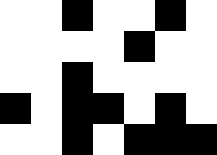[["white", "white", "black", "white", "white", "black", "white"], ["white", "white", "white", "white", "black", "white", "white"], ["white", "white", "black", "white", "white", "white", "white"], ["black", "white", "black", "black", "white", "black", "white"], ["white", "white", "black", "white", "black", "black", "black"]]